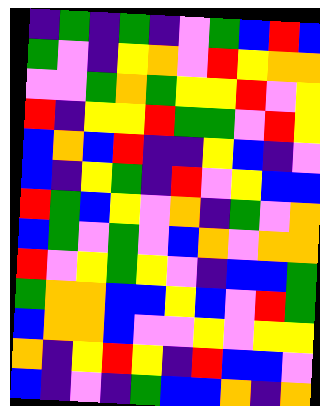[["indigo", "green", "indigo", "green", "indigo", "violet", "green", "blue", "red", "blue"], ["green", "violet", "indigo", "yellow", "orange", "violet", "red", "yellow", "orange", "orange"], ["violet", "violet", "green", "orange", "green", "yellow", "yellow", "red", "violet", "yellow"], ["red", "indigo", "yellow", "yellow", "red", "green", "green", "violet", "red", "yellow"], ["blue", "orange", "blue", "red", "indigo", "indigo", "yellow", "blue", "indigo", "violet"], ["blue", "indigo", "yellow", "green", "indigo", "red", "violet", "yellow", "blue", "blue"], ["red", "green", "blue", "yellow", "violet", "orange", "indigo", "green", "violet", "orange"], ["blue", "green", "violet", "green", "violet", "blue", "orange", "violet", "orange", "orange"], ["red", "violet", "yellow", "green", "yellow", "violet", "indigo", "blue", "blue", "green"], ["green", "orange", "orange", "blue", "blue", "yellow", "blue", "violet", "red", "green"], ["blue", "orange", "orange", "blue", "violet", "violet", "yellow", "violet", "yellow", "yellow"], ["orange", "indigo", "yellow", "red", "yellow", "indigo", "red", "blue", "blue", "violet"], ["blue", "indigo", "violet", "indigo", "green", "blue", "blue", "orange", "indigo", "orange"]]